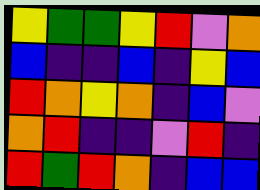[["yellow", "green", "green", "yellow", "red", "violet", "orange"], ["blue", "indigo", "indigo", "blue", "indigo", "yellow", "blue"], ["red", "orange", "yellow", "orange", "indigo", "blue", "violet"], ["orange", "red", "indigo", "indigo", "violet", "red", "indigo"], ["red", "green", "red", "orange", "indigo", "blue", "blue"]]